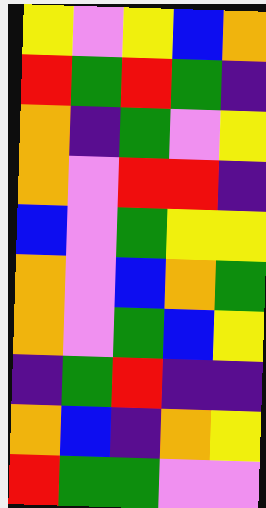[["yellow", "violet", "yellow", "blue", "orange"], ["red", "green", "red", "green", "indigo"], ["orange", "indigo", "green", "violet", "yellow"], ["orange", "violet", "red", "red", "indigo"], ["blue", "violet", "green", "yellow", "yellow"], ["orange", "violet", "blue", "orange", "green"], ["orange", "violet", "green", "blue", "yellow"], ["indigo", "green", "red", "indigo", "indigo"], ["orange", "blue", "indigo", "orange", "yellow"], ["red", "green", "green", "violet", "violet"]]